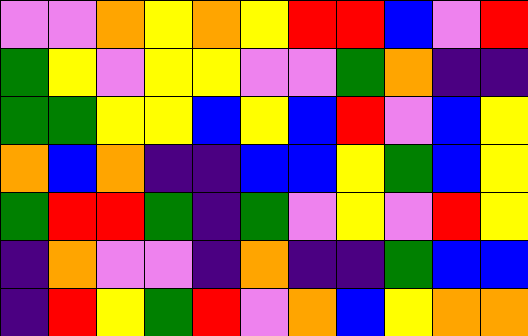[["violet", "violet", "orange", "yellow", "orange", "yellow", "red", "red", "blue", "violet", "red"], ["green", "yellow", "violet", "yellow", "yellow", "violet", "violet", "green", "orange", "indigo", "indigo"], ["green", "green", "yellow", "yellow", "blue", "yellow", "blue", "red", "violet", "blue", "yellow"], ["orange", "blue", "orange", "indigo", "indigo", "blue", "blue", "yellow", "green", "blue", "yellow"], ["green", "red", "red", "green", "indigo", "green", "violet", "yellow", "violet", "red", "yellow"], ["indigo", "orange", "violet", "violet", "indigo", "orange", "indigo", "indigo", "green", "blue", "blue"], ["indigo", "red", "yellow", "green", "red", "violet", "orange", "blue", "yellow", "orange", "orange"]]